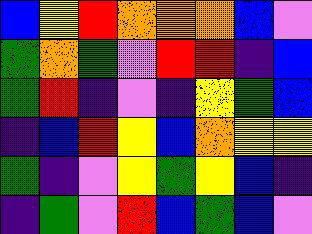[["blue", "yellow", "red", "orange", "orange", "orange", "blue", "violet"], ["green", "orange", "green", "violet", "red", "red", "indigo", "blue"], ["green", "red", "indigo", "violet", "indigo", "yellow", "green", "blue"], ["indigo", "blue", "red", "yellow", "blue", "orange", "yellow", "yellow"], ["green", "indigo", "violet", "yellow", "green", "yellow", "blue", "indigo"], ["indigo", "green", "violet", "red", "blue", "green", "blue", "violet"]]